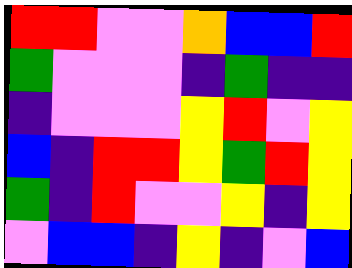[["red", "red", "violet", "violet", "orange", "blue", "blue", "red"], ["green", "violet", "violet", "violet", "indigo", "green", "indigo", "indigo"], ["indigo", "violet", "violet", "violet", "yellow", "red", "violet", "yellow"], ["blue", "indigo", "red", "red", "yellow", "green", "red", "yellow"], ["green", "indigo", "red", "violet", "violet", "yellow", "indigo", "yellow"], ["violet", "blue", "blue", "indigo", "yellow", "indigo", "violet", "blue"]]